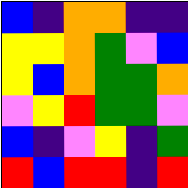[["blue", "indigo", "orange", "orange", "indigo", "indigo"], ["yellow", "yellow", "orange", "green", "violet", "blue"], ["yellow", "blue", "orange", "green", "green", "orange"], ["violet", "yellow", "red", "green", "green", "violet"], ["blue", "indigo", "violet", "yellow", "indigo", "green"], ["red", "blue", "red", "red", "indigo", "red"]]